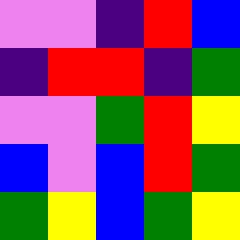[["violet", "violet", "indigo", "red", "blue"], ["indigo", "red", "red", "indigo", "green"], ["violet", "violet", "green", "red", "yellow"], ["blue", "violet", "blue", "red", "green"], ["green", "yellow", "blue", "green", "yellow"]]